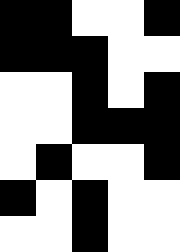[["black", "black", "white", "white", "black"], ["black", "black", "black", "white", "white"], ["white", "white", "black", "white", "black"], ["white", "white", "black", "black", "black"], ["white", "black", "white", "white", "black"], ["black", "white", "black", "white", "white"], ["white", "white", "black", "white", "white"]]